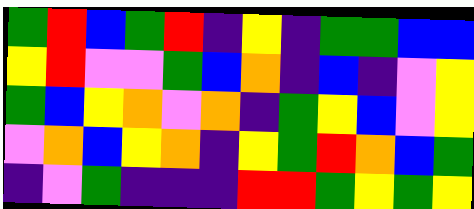[["green", "red", "blue", "green", "red", "indigo", "yellow", "indigo", "green", "green", "blue", "blue"], ["yellow", "red", "violet", "violet", "green", "blue", "orange", "indigo", "blue", "indigo", "violet", "yellow"], ["green", "blue", "yellow", "orange", "violet", "orange", "indigo", "green", "yellow", "blue", "violet", "yellow"], ["violet", "orange", "blue", "yellow", "orange", "indigo", "yellow", "green", "red", "orange", "blue", "green"], ["indigo", "violet", "green", "indigo", "indigo", "indigo", "red", "red", "green", "yellow", "green", "yellow"]]